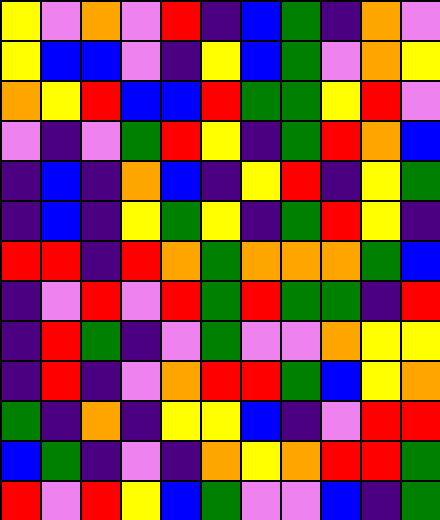[["yellow", "violet", "orange", "violet", "red", "indigo", "blue", "green", "indigo", "orange", "violet"], ["yellow", "blue", "blue", "violet", "indigo", "yellow", "blue", "green", "violet", "orange", "yellow"], ["orange", "yellow", "red", "blue", "blue", "red", "green", "green", "yellow", "red", "violet"], ["violet", "indigo", "violet", "green", "red", "yellow", "indigo", "green", "red", "orange", "blue"], ["indigo", "blue", "indigo", "orange", "blue", "indigo", "yellow", "red", "indigo", "yellow", "green"], ["indigo", "blue", "indigo", "yellow", "green", "yellow", "indigo", "green", "red", "yellow", "indigo"], ["red", "red", "indigo", "red", "orange", "green", "orange", "orange", "orange", "green", "blue"], ["indigo", "violet", "red", "violet", "red", "green", "red", "green", "green", "indigo", "red"], ["indigo", "red", "green", "indigo", "violet", "green", "violet", "violet", "orange", "yellow", "yellow"], ["indigo", "red", "indigo", "violet", "orange", "red", "red", "green", "blue", "yellow", "orange"], ["green", "indigo", "orange", "indigo", "yellow", "yellow", "blue", "indigo", "violet", "red", "red"], ["blue", "green", "indigo", "violet", "indigo", "orange", "yellow", "orange", "red", "red", "green"], ["red", "violet", "red", "yellow", "blue", "green", "violet", "violet", "blue", "indigo", "green"]]